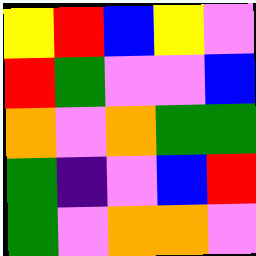[["yellow", "red", "blue", "yellow", "violet"], ["red", "green", "violet", "violet", "blue"], ["orange", "violet", "orange", "green", "green"], ["green", "indigo", "violet", "blue", "red"], ["green", "violet", "orange", "orange", "violet"]]